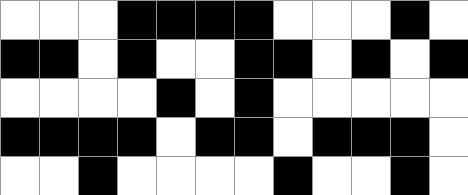[["white", "white", "white", "black", "black", "black", "black", "white", "white", "white", "black", "white"], ["black", "black", "white", "black", "white", "white", "black", "black", "white", "black", "white", "black"], ["white", "white", "white", "white", "black", "white", "black", "white", "white", "white", "white", "white"], ["black", "black", "black", "black", "white", "black", "black", "white", "black", "black", "black", "white"], ["white", "white", "black", "white", "white", "white", "white", "black", "white", "white", "black", "white"]]